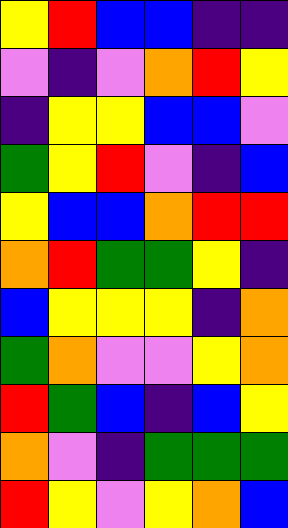[["yellow", "red", "blue", "blue", "indigo", "indigo"], ["violet", "indigo", "violet", "orange", "red", "yellow"], ["indigo", "yellow", "yellow", "blue", "blue", "violet"], ["green", "yellow", "red", "violet", "indigo", "blue"], ["yellow", "blue", "blue", "orange", "red", "red"], ["orange", "red", "green", "green", "yellow", "indigo"], ["blue", "yellow", "yellow", "yellow", "indigo", "orange"], ["green", "orange", "violet", "violet", "yellow", "orange"], ["red", "green", "blue", "indigo", "blue", "yellow"], ["orange", "violet", "indigo", "green", "green", "green"], ["red", "yellow", "violet", "yellow", "orange", "blue"]]